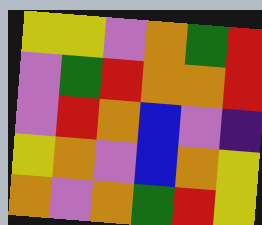[["yellow", "yellow", "violet", "orange", "green", "red"], ["violet", "green", "red", "orange", "orange", "red"], ["violet", "red", "orange", "blue", "violet", "indigo"], ["yellow", "orange", "violet", "blue", "orange", "yellow"], ["orange", "violet", "orange", "green", "red", "yellow"]]